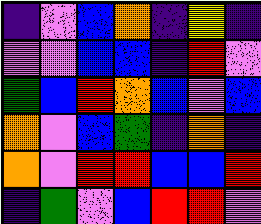[["indigo", "violet", "blue", "orange", "indigo", "yellow", "indigo"], ["violet", "violet", "blue", "blue", "indigo", "red", "violet"], ["green", "blue", "red", "orange", "blue", "violet", "blue"], ["orange", "violet", "blue", "green", "indigo", "orange", "indigo"], ["orange", "violet", "red", "red", "blue", "blue", "red"], ["indigo", "green", "violet", "blue", "red", "red", "violet"]]